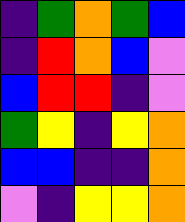[["indigo", "green", "orange", "green", "blue"], ["indigo", "red", "orange", "blue", "violet"], ["blue", "red", "red", "indigo", "violet"], ["green", "yellow", "indigo", "yellow", "orange"], ["blue", "blue", "indigo", "indigo", "orange"], ["violet", "indigo", "yellow", "yellow", "orange"]]